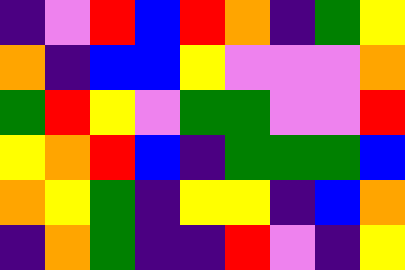[["indigo", "violet", "red", "blue", "red", "orange", "indigo", "green", "yellow"], ["orange", "indigo", "blue", "blue", "yellow", "violet", "violet", "violet", "orange"], ["green", "red", "yellow", "violet", "green", "green", "violet", "violet", "red"], ["yellow", "orange", "red", "blue", "indigo", "green", "green", "green", "blue"], ["orange", "yellow", "green", "indigo", "yellow", "yellow", "indigo", "blue", "orange"], ["indigo", "orange", "green", "indigo", "indigo", "red", "violet", "indigo", "yellow"]]